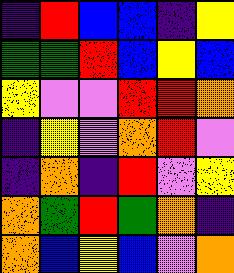[["indigo", "red", "blue", "blue", "indigo", "yellow"], ["green", "green", "red", "blue", "yellow", "blue"], ["yellow", "violet", "violet", "red", "red", "orange"], ["indigo", "yellow", "violet", "orange", "red", "violet"], ["indigo", "orange", "indigo", "red", "violet", "yellow"], ["orange", "green", "red", "green", "orange", "indigo"], ["orange", "blue", "yellow", "blue", "violet", "orange"]]